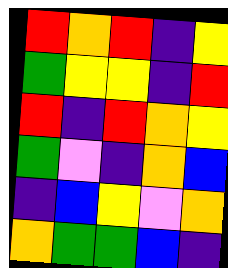[["red", "orange", "red", "indigo", "yellow"], ["green", "yellow", "yellow", "indigo", "red"], ["red", "indigo", "red", "orange", "yellow"], ["green", "violet", "indigo", "orange", "blue"], ["indigo", "blue", "yellow", "violet", "orange"], ["orange", "green", "green", "blue", "indigo"]]